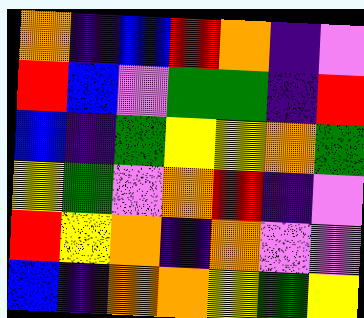[["orange", "indigo", "blue", "red", "orange", "indigo", "violet"], ["red", "blue", "violet", "green", "green", "indigo", "red"], ["blue", "indigo", "green", "yellow", "yellow", "orange", "green"], ["yellow", "green", "violet", "orange", "red", "indigo", "violet"], ["red", "yellow", "orange", "indigo", "orange", "violet", "violet"], ["blue", "indigo", "orange", "orange", "yellow", "green", "yellow"]]